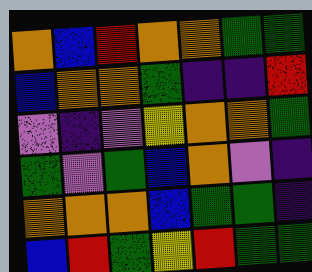[["orange", "blue", "red", "orange", "orange", "green", "green"], ["blue", "orange", "orange", "green", "indigo", "indigo", "red"], ["violet", "indigo", "violet", "yellow", "orange", "orange", "green"], ["green", "violet", "green", "blue", "orange", "violet", "indigo"], ["orange", "orange", "orange", "blue", "green", "green", "indigo"], ["blue", "red", "green", "yellow", "red", "green", "green"]]